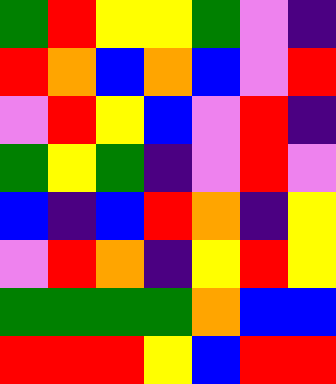[["green", "red", "yellow", "yellow", "green", "violet", "indigo"], ["red", "orange", "blue", "orange", "blue", "violet", "red"], ["violet", "red", "yellow", "blue", "violet", "red", "indigo"], ["green", "yellow", "green", "indigo", "violet", "red", "violet"], ["blue", "indigo", "blue", "red", "orange", "indigo", "yellow"], ["violet", "red", "orange", "indigo", "yellow", "red", "yellow"], ["green", "green", "green", "green", "orange", "blue", "blue"], ["red", "red", "red", "yellow", "blue", "red", "red"]]